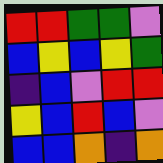[["red", "red", "green", "green", "violet"], ["blue", "yellow", "blue", "yellow", "green"], ["indigo", "blue", "violet", "red", "red"], ["yellow", "blue", "red", "blue", "violet"], ["blue", "blue", "orange", "indigo", "orange"]]